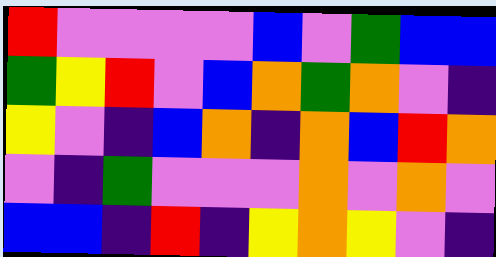[["red", "violet", "violet", "violet", "violet", "blue", "violet", "green", "blue", "blue"], ["green", "yellow", "red", "violet", "blue", "orange", "green", "orange", "violet", "indigo"], ["yellow", "violet", "indigo", "blue", "orange", "indigo", "orange", "blue", "red", "orange"], ["violet", "indigo", "green", "violet", "violet", "violet", "orange", "violet", "orange", "violet"], ["blue", "blue", "indigo", "red", "indigo", "yellow", "orange", "yellow", "violet", "indigo"]]